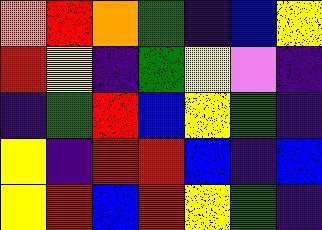[["orange", "red", "orange", "green", "indigo", "blue", "yellow"], ["red", "yellow", "indigo", "green", "yellow", "violet", "indigo"], ["indigo", "green", "red", "blue", "yellow", "green", "indigo"], ["yellow", "indigo", "red", "red", "blue", "indigo", "blue"], ["yellow", "red", "blue", "red", "yellow", "green", "indigo"]]